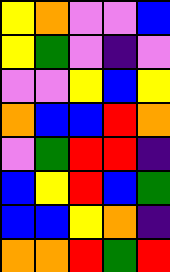[["yellow", "orange", "violet", "violet", "blue"], ["yellow", "green", "violet", "indigo", "violet"], ["violet", "violet", "yellow", "blue", "yellow"], ["orange", "blue", "blue", "red", "orange"], ["violet", "green", "red", "red", "indigo"], ["blue", "yellow", "red", "blue", "green"], ["blue", "blue", "yellow", "orange", "indigo"], ["orange", "orange", "red", "green", "red"]]